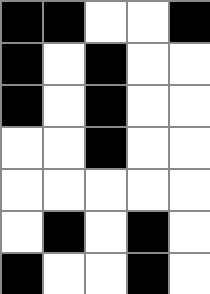[["black", "black", "white", "white", "black"], ["black", "white", "black", "white", "white"], ["black", "white", "black", "white", "white"], ["white", "white", "black", "white", "white"], ["white", "white", "white", "white", "white"], ["white", "black", "white", "black", "white"], ["black", "white", "white", "black", "white"]]